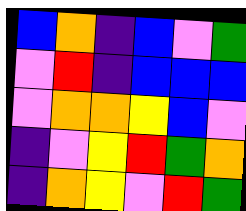[["blue", "orange", "indigo", "blue", "violet", "green"], ["violet", "red", "indigo", "blue", "blue", "blue"], ["violet", "orange", "orange", "yellow", "blue", "violet"], ["indigo", "violet", "yellow", "red", "green", "orange"], ["indigo", "orange", "yellow", "violet", "red", "green"]]